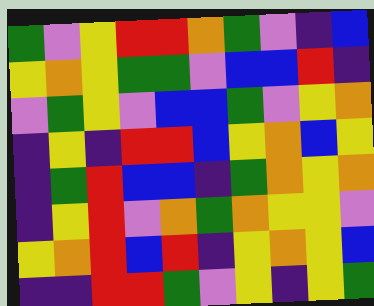[["green", "violet", "yellow", "red", "red", "orange", "green", "violet", "indigo", "blue"], ["yellow", "orange", "yellow", "green", "green", "violet", "blue", "blue", "red", "indigo"], ["violet", "green", "yellow", "violet", "blue", "blue", "green", "violet", "yellow", "orange"], ["indigo", "yellow", "indigo", "red", "red", "blue", "yellow", "orange", "blue", "yellow"], ["indigo", "green", "red", "blue", "blue", "indigo", "green", "orange", "yellow", "orange"], ["indigo", "yellow", "red", "violet", "orange", "green", "orange", "yellow", "yellow", "violet"], ["yellow", "orange", "red", "blue", "red", "indigo", "yellow", "orange", "yellow", "blue"], ["indigo", "indigo", "red", "red", "green", "violet", "yellow", "indigo", "yellow", "green"]]